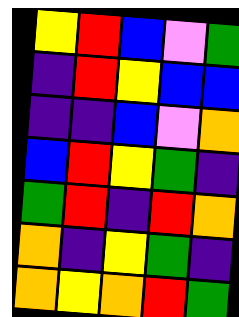[["yellow", "red", "blue", "violet", "green"], ["indigo", "red", "yellow", "blue", "blue"], ["indigo", "indigo", "blue", "violet", "orange"], ["blue", "red", "yellow", "green", "indigo"], ["green", "red", "indigo", "red", "orange"], ["orange", "indigo", "yellow", "green", "indigo"], ["orange", "yellow", "orange", "red", "green"]]